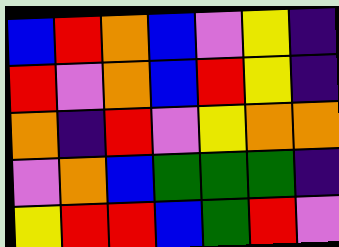[["blue", "red", "orange", "blue", "violet", "yellow", "indigo"], ["red", "violet", "orange", "blue", "red", "yellow", "indigo"], ["orange", "indigo", "red", "violet", "yellow", "orange", "orange"], ["violet", "orange", "blue", "green", "green", "green", "indigo"], ["yellow", "red", "red", "blue", "green", "red", "violet"]]